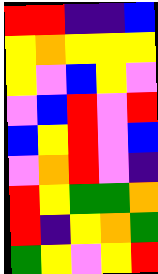[["red", "red", "indigo", "indigo", "blue"], ["yellow", "orange", "yellow", "yellow", "yellow"], ["yellow", "violet", "blue", "yellow", "violet"], ["violet", "blue", "red", "violet", "red"], ["blue", "yellow", "red", "violet", "blue"], ["violet", "orange", "red", "violet", "indigo"], ["red", "yellow", "green", "green", "orange"], ["red", "indigo", "yellow", "orange", "green"], ["green", "yellow", "violet", "yellow", "red"]]